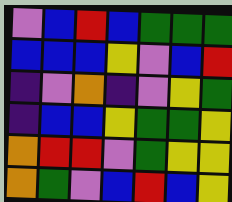[["violet", "blue", "red", "blue", "green", "green", "green"], ["blue", "blue", "blue", "yellow", "violet", "blue", "red"], ["indigo", "violet", "orange", "indigo", "violet", "yellow", "green"], ["indigo", "blue", "blue", "yellow", "green", "green", "yellow"], ["orange", "red", "red", "violet", "green", "yellow", "yellow"], ["orange", "green", "violet", "blue", "red", "blue", "yellow"]]